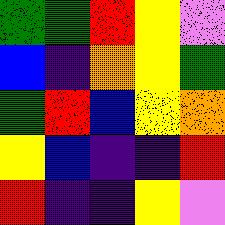[["green", "green", "red", "yellow", "violet"], ["blue", "indigo", "orange", "yellow", "green"], ["green", "red", "blue", "yellow", "orange"], ["yellow", "blue", "indigo", "indigo", "red"], ["red", "indigo", "indigo", "yellow", "violet"]]